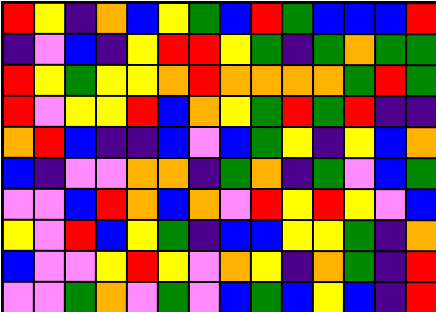[["red", "yellow", "indigo", "orange", "blue", "yellow", "green", "blue", "red", "green", "blue", "blue", "blue", "red"], ["indigo", "violet", "blue", "indigo", "yellow", "red", "red", "yellow", "green", "indigo", "green", "orange", "green", "green"], ["red", "yellow", "green", "yellow", "yellow", "orange", "red", "orange", "orange", "orange", "orange", "green", "red", "green"], ["red", "violet", "yellow", "yellow", "red", "blue", "orange", "yellow", "green", "red", "green", "red", "indigo", "indigo"], ["orange", "red", "blue", "indigo", "indigo", "blue", "violet", "blue", "green", "yellow", "indigo", "yellow", "blue", "orange"], ["blue", "indigo", "violet", "violet", "orange", "orange", "indigo", "green", "orange", "indigo", "green", "violet", "blue", "green"], ["violet", "violet", "blue", "red", "orange", "blue", "orange", "violet", "red", "yellow", "red", "yellow", "violet", "blue"], ["yellow", "violet", "red", "blue", "yellow", "green", "indigo", "blue", "blue", "yellow", "yellow", "green", "indigo", "orange"], ["blue", "violet", "violet", "yellow", "red", "yellow", "violet", "orange", "yellow", "indigo", "orange", "green", "indigo", "red"], ["violet", "violet", "green", "orange", "violet", "green", "violet", "blue", "green", "blue", "yellow", "blue", "indigo", "red"]]